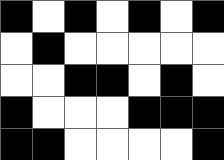[["black", "white", "black", "white", "black", "white", "black"], ["white", "black", "white", "white", "white", "white", "white"], ["white", "white", "black", "black", "white", "black", "white"], ["black", "white", "white", "white", "black", "black", "black"], ["black", "black", "white", "white", "white", "white", "black"]]